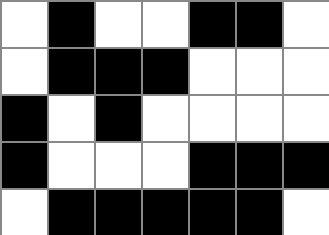[["white", "black", "white", "white", "black", "black", "white"], ["white", "black", "black", "black", "white", "white", "white"], ["black", "white", "black", "white", "white", "white", "white"], ["black", "white", "white", "white", "black", "black", "black"], ["white", "black", "black", "black", "black", "black", "white"]]